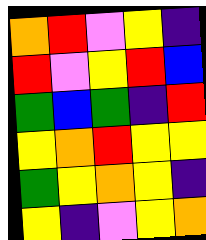[["orange", "red", "violet", "yellow", "indigo"], ["red", "violet", "yellow", "red", "blue"], ["green", "blue", "green", "indigo", "red"], ["yellow", "orange", "red", "yellow", "yellow"], ["green", "yellow", "orange", "yellow", "indigo"], ["yellow", "indigo", "violet", "yellow", "orange"]]